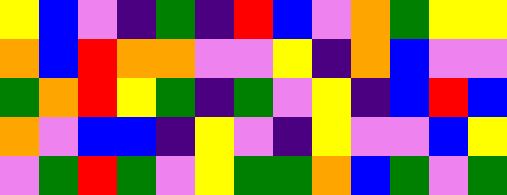[["yellow", "blue", "violet", "indigo", "green", "indigo", "red", "blue", "violet", "orange", "green", "yellow", "yellow"], ["orange", "blue", "red", "orange", "orange", "violet", "violet", "yellow", "indigo", "orange", "blue", "violet", "violet"], ["green", "orange", "red", "yellow", "green", "indigo", "green", "violet", "yellow", "indigo", "blue", "red", "blue"], ["orange", "violet", "blue", "blue", "indigo", "yellow", "violet", "indigo", "yellow", "violet", "violet", "blue", "yellow"], ["violet", "green", "red", "green", "violet", "yellow", "green", "green", "orange", "blue", "green", "violet", "green"]]